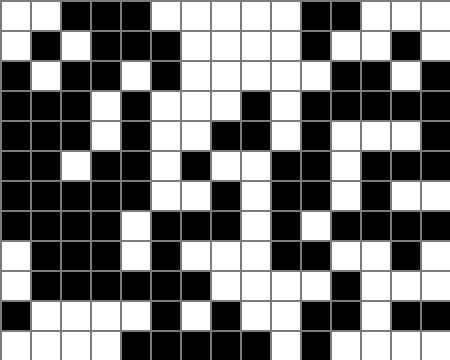[["white", "white", "black", "black", "black", "white", "white", "white", "white", "white", "black", "black", "white", "white", "white"], ["white", "black", "white", "black", "black", "black", "white", "white", "white", "white", "black", "white", "white", "black", "white"], ["black", "white", "black", "black", "white", "black", "white", "white", "white", "white", "white", "black", "black", "white", "black"], ["black", "black", "black", "white", "black", "white", "white", "white", "black", "white", "black", "black", "black", "black", "black"], ["black", "black", "black", "white", "black", "white", "white", "black", "black", "white", "black", "white", "white", "white", "black"], ["black", "black", "white", "black", "black", "white", "black", "white", "white", "black", "black", "white", "black", "black", "black"], ["black", "black", "black", "black", "black", "white", "white", "black", "white", "black", "black", "white", "black", "white", "white"], ["black", "black", "black", "black", "white", "black", "black", "black", "white", "black", "white", "black", "black", "black", "black"], ["white", "black", "black", "black", "white", "black", "white", "white", "white", "black", "black", "white", "white", "black", "white"], ["white", "black", "black", "black", "black", "black", "black", "white", "white", "white", "white", "black", "white", "white", "white"], ["black", "white", "white", "white", "white", "black", "white", "black", "white", "white", "black", "black", "white", "black", "black"], ["white", "white", "white", "white", "black", "black", "black", "black", "black", "white", "black", "white", "white", "white", "white"]]